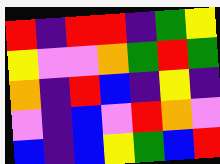[["red", "indigo", "red", "red", "indigo", "green", "yellow"], ["yellow", "violet", "violet", "orange", "green", "red", "green"], ["orange", "indigo", "red", "blue", "indigo", "yellow", "indigo"], ["violet", "indigo", "blue", "violet", "red", "orange", "violet"], ["blue", "indigo", "blue", "yellow", "green", "blue", "red"]]